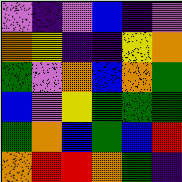[["violet", "indigo", "violet", "blue", "indigo", "violet"], ["orange", "yellow", "indigo", "indigo", "yellow", "orange"], ["green", "violet", "orange", "blue", "orange", "green"], ["blue", "violet", "yellow", "green", "green", "green"], ["green", "orange", "blue", "green", "blue", "red"], ["orange", "red", "red", "orange", "green", "indigo"]]